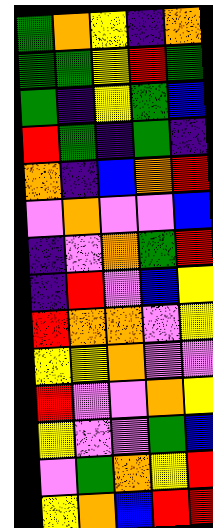[["green", "orange", "yellow", "indigo", "orange"], ["green", "green", "yellow", "red", "green"], ["green", "indigo", "yellow", "green", "blue"], ["red", "green", "indigo", "green", "indigo"], ["orange", "indigo", "blue", "orange", "red"], ["violet", "orange", "violet", "violet", "blue"], ["indigo", "violet", "orange", "green", "red"], ["indigo", "red", "violet", "blue", "yellow"], ["red", "orange", "orange", "violet", "yellow"], ["yellow", "yellow", "orange", "violet", "violet"], ["red", "violet", "violet", "orange", "yellow"], ["yellow", "violet", "violet", "green", "blue"], ["violet", "green", "orange", "yellow", "red"], ["yellow", "orange", "blue", "red", "red"]]